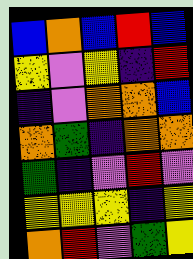[["blue", "orange", "blue", "red", "blue"], ["yellow", "violet", "yellow", "indigo", "red"], ["indigo", "violet", "orange", "orange", "blue"], ["orange", "green", "indigo", "orange", "orange"], ["green", "indigo", "violet", "red", "violet"], ["yellow", "yellow", "yellow", "indigo", "yellow"], ["orange", "red", "violet", "green", "yellow"]]